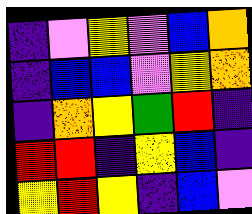[["indigo", "violet", "yellow", "violet", "blue", "orange"], ["indigo", "blue", "blue", "violet", "yellow", "orange"], ["indigo", "orange", "yellow", "green", "red", "indigo"], ["red", "red", "indigo", "yellow", "blue", "indigo"], ["yellow", "red", "yellow", "indigo", "blue", "violet"]]